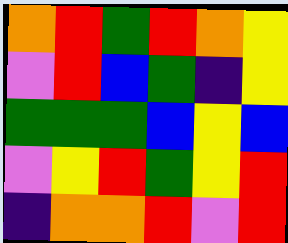[["orange", "red", "green", "red", "orange", "yellow"], ["violet", "red", "blue", "green", "indigo", "yellow"], ["green", "green", "green", "blue", "yellow", "blue"], ["violet", "yellow", "red", "green", "yellow", "red"], ["indigo", "orange", "orange", "red", "violet", "red"]]